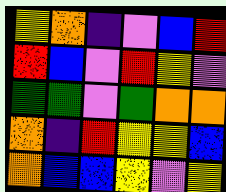[["yellow", "orange", "indigo", "violet", "blue", "red"], ["red", "blue", "violet", "red", "yellow", "violet"], ["green", "green", "violet", "green", "orange", "orange"], ["orange", "indigo", "red", "yellow", "yellow", "blue"], ["orange", "blue", "blue", "yellow", "violet", "yellow"]]